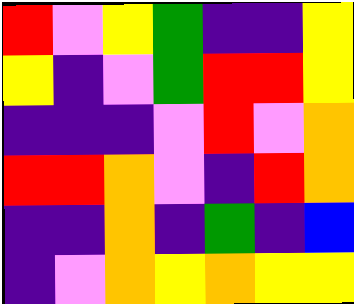[["red", "violet", "yellow", "green", "indigo", "indigo", "yellow"], ["yellow", "indigo", "violet", "green", "red", "red", "yellow"], ["indigo", "indigo", "indigo", "violet", "red", "violet", "orange"], ["red", "red", "orange", "violet", "indigo", "red", "orange"], ["indigo", "indigo", "orange", "indigo", "green", "indigo", "blue"], ["indigo", "violet", "orange", "yellow", "orange", "yellow", "yellow"]]